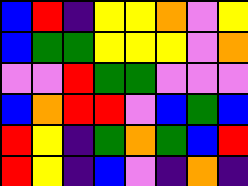[["blue", "red", "indigo", "yellow", "yellow", "orange", "violet", "yellow"], ["blue", "green", "green", "yellow", "yellow", "yellow", "violet", "orange"], ["violet", "violet", "red", "green", "green", "violet", "violet", "violet"], ["blue", "orange", "red", "red", "violet", "blue", "green", "blue"], ["red", "yellow", "indigo", "green", "orange", "green", "blue", "red"], ["red", "yellow", "indigo", "blue", "violet", "indigo", "orange", "indigo"]]